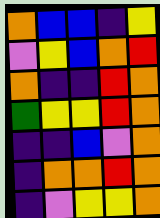[["orange", "blue", "blue", "indigo", "yellow"], ["violet", "yellow", "blue", "orange", "red"], ["orange", "indigo", "indigo", "red", "orange"], ["green", "yellow", "yellow", "red", "orange"], ["indigo", "indigo", "blue", "violet", "orange"], ["indigo", "orange", "orange", "red", "orange"], ["indigo", "violet", "yellow", "yellow", "orange"]]